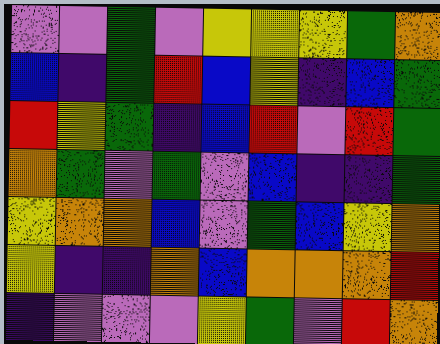[["violet", "violet", "green", "violet", "yellow", "yellow", "yellow", "green", "orange"], ["blue", "indigo", "green", "red", "blue", "yellow", "indigo", "blue", "green"], ["red", "yellow", "green", "indigo", "blue", "red", "violet", "red", "green"], ["orange", "green", "violet", "green", "violet", "blue", "indigo", "indigo", "green"], ["yellow", "orange", "orange", "blue", "violet", "green", "blue", "yellow", "orange"], ["yellow", "indigo", "indigo", "orange", "blue", "orange", "orange", "orange", "red"], ["indigo", "violet", "violet", "violet", "yellow", "green", "violet", "red", "orange"]]